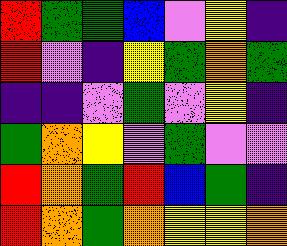[["red", "green", "green", "blue", "violet", "yellow", "indigo"], ["red", "violet", "indigo", "yellow", "green", "orange", "green"], ["indigo", "indigo", "violet", "green", "violet", "yellow", "indigo"], ["green", "orange", "yellow", "violet", "green", "violet", "violet"], ["red", "orange", "green", "red", "blue", "green", "indigo"], ["red", "orange", "green", "orange", "yellow", "yellow", "orange"]]